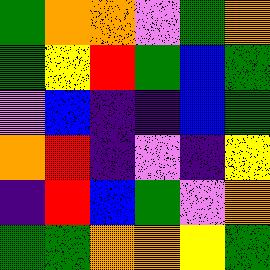[["green", "orange", "orange", "violet", "green", "orange"], ["green", "yellow", "red", "green", "blue", "green"], ["violet", "blue", "indigo", "indigo", "blue", "green"], ["orange", "red", "indigo", "violet", "indigo", "yellow"], ["indigo", "red", "blue", "green", "violet", "orange"], ["green", "green", "orange", "orange", "yellow", "green"]]